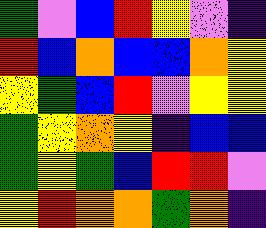[["green", "violet", "blue", "red", "yellow", "violet", "indigo"], ["red", "blue", "orange", "blue", "blue", "orange", "yellow"], ["yellow", "green", "blue", "red", "violet", "yellow", "yellow"], ["green", "yellow", "orange", "yellow", "indigo", "blue", "blue"], ["green", "yellow", "green", "blue", "red", "red", "violet"], ["yellow", "red", "orange", "orange", "green", "orange", "indigo"]]